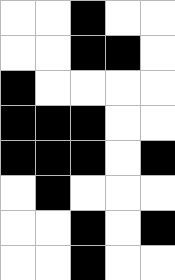[["white", "white", "black", "white", "white"], ["white", "white", "black", "black", "white"], ["black", "white", "white", "white", "white"], ["black", "black", "black", "white", "white"], ["black", "black", "black", "white", "black"], ["white", "black", "white", "white", "white"], ["white", "white", "black", "white", "black"], ["white", "white", "black", "white", "white"]]